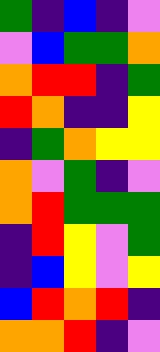[["green", "indigo", "blue", "indigo", "violet"], ["violet", "blue", "green", "green", "orange"], ["orange", "red", "red", "indigo", "green"], ["red", "orange", "indigo", "indigo", "yellow"], ["indigo", "green", "orange", "yellow", "yellow"], ["orange", "violet", "green", "indigo", "violet"], ["orange", "red", "green", "green", "green"], ["indigo", "red", "yellow", "violet", "green"], ["indigo", "blue", "yellow", "violet", "yellow"], ["blue", "red", "orange", "red", "indigo"], ["orange", "orange", "red", "indigo", "violet"]]